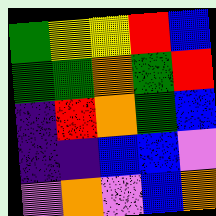[["green", "yellow", "yellow", "red", "blue"], ["green", "green", "orange", "green", "red"], ["indigo", "red", "orange", "green", "blue"], ["indigo", "indigo", "blue", "blue", "violet"], ["violet", "orange", "violet", "blue", "orange"]]